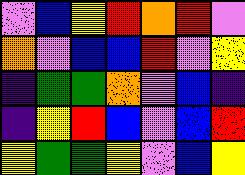[["violet", "blue", "yellow", "red", "orange", "red", "violet"], ["orange", "violet", "blue", "blue", "red", "violet", "yellow"], ["indigo", "green", "green", "orange", "violet", "blue", "indigo"], ["indigo", "yellow", "red", "blue", "violet", "blue", "red"], ["yellow", "green", "green", "yellow", "violet", "blue", "yellow"]]